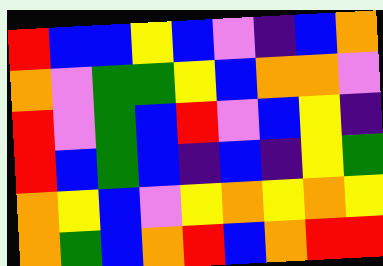[["red", "blue", "blue", "yellow", "blue", "violet", "indigo", "blue", "orange"], ["orange", "violet", "green", "green", "yellow", "blue", "orange", "orange", "violet"], ["red", "violet", "green", "blue", "red", "violet", "blue", "yellow", "indigo"], ["red", "blue", "green", "blue", "indigo", "blue", "indigo", "yellow", "green"], ["orange", "yellow", "blue", "violet", "yellow", "orange", "yellow", "orange", "yellow"], ["orange", "green", "blue", "orange", "red", "blue", "orange", "red", "red"]]